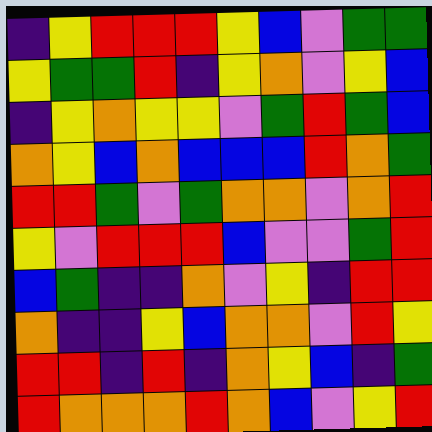[["indigo", "yellow", "red", "red", "red", "yellow", "blue", "violet", "green", "green"], ["yellow", "green", "green", "red", "indigo", "yellow", "orange", "violet", "yellow", "blue"], ["indigo", "yellow", "orange", "yellow", "yellow", "violet", "green", "red", "green", "blue"], ["orange", "yellow", "blue", "orange", "blue", "blue", "blue", "red", "orange", "green"], ["red", "red", "green", "violet", "green", "orange", "orange", "violet", "orange", "red"], ["yellow", "violet", "red", "red", "red", "blue", "violet", "violet", "green", "red"], ["blue", "green", "indigo", "indigo", "orange", "violet", "yellow", "indigo", "red", "red"], ["orange", "indigo", "indigo", "yellow", "blue", "orange", "orange", "violet", "red", "yellow"], ["red", "red", "indigo", "red", "indigo", "orange", "yellow", "blue", "indigo", "green"], ["red", "orange", "orange", "orange", "red", "orange", "blue", "violet", "yellow", "red"]]